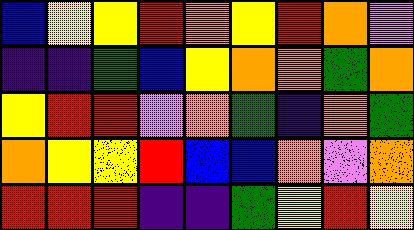[["blue", "yellow", "yellow", "red", "orange", "yellow", "red", "orange", "violet"], ["indigo", "indigo", "green", "blue", "yellow", "orange", "orange", "green", "orange"], ["yellow", "red", "red", "violet", "orange", "green", "indigo", "orange", "green"], ["orange", "yellow", "yellow", "red", "blue", "blue", "orange", "violet", "orange"], ["red", "red", "red", "indigo", "indigo", "green", "yellow", "red", "yellow"]]